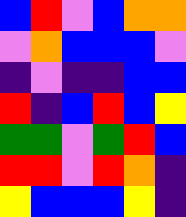[["blue", "red", "violet", "blue", "orange", "orange"], ["violet", "orange", "blue", "blue", "blue", "violet"], ["indigo", "violet", "indigo", "indigo", "blue", "blue"], ["red", "indigo", "blue", "red", "blue", "yellow"], ["green", "green", "violet", "green", "red", "blue"], ["red", "red", "violet", "red", "orange", "indigo"], ["yellow", "blue", "blue", "blue", "yellow", "indigo"]]